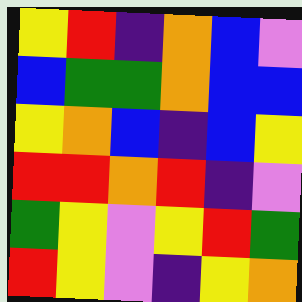[["yellow", "red", "indigo", "orange", "blue", "violet"], ["blue", "green", "green", "orange", "blue", "blue"], ["yellow", "orange", "blue", "indigo", "blue", "yellow"], ["red", "red", "orange", "red", "indigo", "violet"], ["green", "yellow", "violet", "yellow", "red", "green"], ["red", "yellow", "violet", "indigo", "yellow", "orange"]]